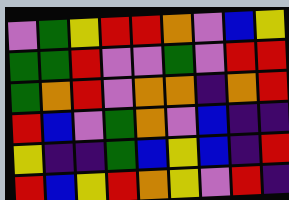[["violet", "green", "yellow", "red", "red", "orange", "violet", "blue", "yellow"], ["green", "green", "red", "violet", "violet", "green", "violet", "red", "red"], ["green", "orange", "red", "violet", "orange", "orange", "indigo", "orange", "red"], ["red", "blue", "violet", "green", "orange", "violet", "blue", "indigo", "indigo"], ["yellow", "indigo", "indigo", "green", "blue", "yellow", "blue", "indigo", "red"], ["red", "blue", "yellow", "red", "orange", "yellow", "violet", "red", "indigo"]]